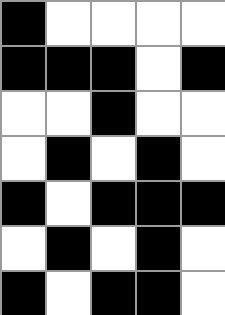[["black", "white", "white", "white", "white"], ["black", "black", "black", "white", "black"], ["white", "white", "black", "white", "white"], ["white", "black", "white", "black", "white"], ["black", "white", "black", "black", "black"], ["white", "black", "white", "black", "white"], ["black", "white", "black", "black", "white"]]